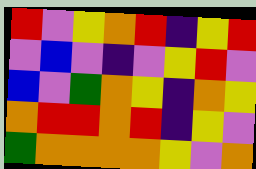[["red", "violet", "yellow", "orange", "red", "indigo", "yellow", "red"], ["violet", "blue", "violet", "indigo", "violet", "yellow", "red", "violet"], ["blue", "violet", "green", "orange", "yellow", "indigo", "orange", "yellow"], ["orange", "red", "red", "orange", "red", "indigo", "yellow", "violet"], ["green", "orange", "orange", "orange", "orange", "yellow", "violet", "orange"]]